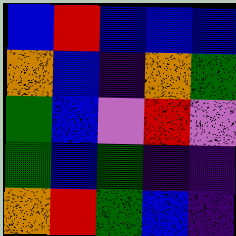[["blue", "red", "blue", "blue", "blue"], ["orange", "blue", "indigo", "orange", "green"], ["green", "blue", "violet", "red", "violet"], ["green", "blue", "green", "indigo", "indigo"], ["orange", "red", "green", "blue", "indigo"]]